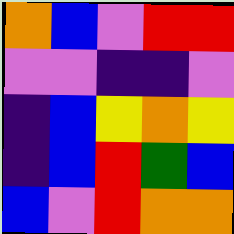[["orange", "blue", "violet", "red", "red"], ["violet", "violet", "indigo", "indigo", "violet"], ["indigo", "blue", "yellow", "orange", "yellow"], ["indigo", "blue", "red", "green", "blue"], ["blue", "violet", "red", "orange", "orange"]]